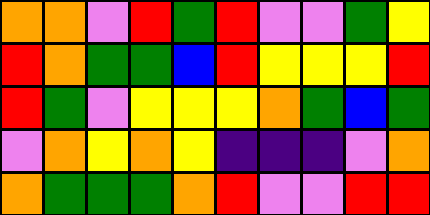[["orange", "orange", "violet", "red", "green", "red", "violet", "violet", "green", "yellow"], ["red", "orange", "green", "green", "blue", "red", "yellow", "yellow", "yellow", "red"], ["red", "green", "violet", "yellow", "yellow", "yellow", "orange", "green", "blue", "green"], ["violet", "orange", "yellow", "orange", "yellow", "indigo", "indigo", "indigo", "violet", "orange"], ["orange", "green", "green", "green", "orange", "red", "violet", "violet", "red", "red"]]